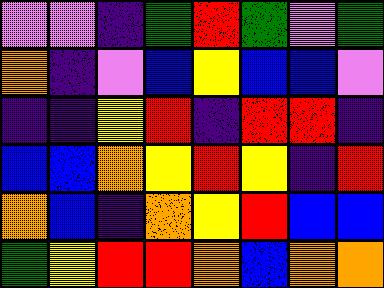[["violet", "violet", "indigo", "green", "red", "green", "violet", "green"], ["orange", "indigo", "violet", "blue", "yellow", "blue", "blue", "violet"], ["indigo", "indigo", "yellow", "red", "indigo", "red", "red", "indigo"], ["blue", "blue", "orange", "yellow", "red", "yellow", "indigo", "red"], ["orange", "blue", "indigo", "orange", "yellow", "red", "blue", "blue"], ["green", "yellow", "red", "red", "orange", "blue", "orange", "orange"]]